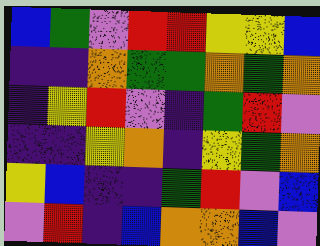[["blue", "green", "violet", "red", "red", "yellow", "yellow", "blue"], ["indigo", "indigo", "orange", "green", "green", "orange", "green", "orange"], ["indigo", "yellow", "red", "violet", "indigo", "green", "red", "violet"], ["indigo", "indigo", "yellow", "orange", "indigo", "yellow", "green", "orange"], ["yellow", "blue", "indigo", "indigo", "green", "red", "violet", "blue"], ["violet", "red", "indigo", "blue", "orange", "orange", "blue", "violet"]]